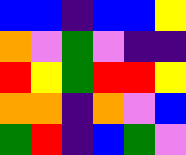[["blue", "blue", "indigo", "blue", "blue", "yellow"], ["orange", "violet", "green", "violet", "indigo", "indigo"], ["red", "yellow", "green", "red", "red", "yellow"], ["orange", "orange", "indigo", "orange", "violet", "blue"], ["green", "red", "indigo", "blue", "green", "violet"]]